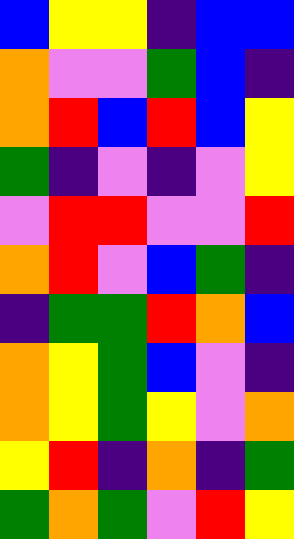[["blue", "yellow", "yellow", "indigo", "blue", "blue"], ["orange", "violet", "violet", "green", "blue", "indigo"], ["orange", "red", "blue", "red", "blue", "yellow"], ["green", "indigo", "violet", "indigo", "violet", "yellow"], ["violet", "red", "red", "violet", "violet", "red"], ["orange", "red", "violet", "blue", "green", "indigo"], ["indigo", "green", "green", "red", "orange", "blue"], ["orange", "yellow", "green", "blue", "violet", "indigo"], ["orange", "yellow", "green", "yellow", "violet", "orange"], ["yellow", "red", "indigo", "orange", "indigo", "green"], ["green", "orange", "green", "violet", "red", "yellow"]]